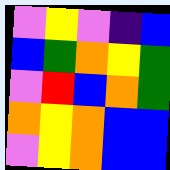[["violet", "yellow", "violet", "indigo", "blue"], ["blue", "green", "orange", "yellow", "green"], ["violet", "red", "blue", "orange", "green"], ["orange", "yellow", "orange", "blue", "blue"], ["violet", "yellow", "orange", "blue", "blue"]]